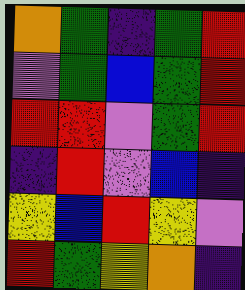[["orange", "green", "indigo", "green", "red"], ["violet", "green", "blue", "green", "red"], ["red", "red", "violet", "green", "red"], ["indigo", "red", "violet", "blue", "indigo"], ["yellow", "blue", "red", "yellow", "violet"], ["red", "green", "yellow", "orange", "indigo"]]